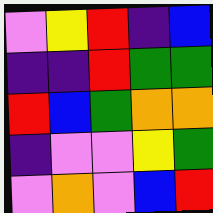[["violet", "yellow", "red", "indigo", "blue"], ["indigo", "indigo", "red", "green", "green"], ["red", "blue", "green", "orange", "orange"], ["indigo", "violet", "violet", "yellow", "green"], ["violet", "orange", "violet", "blue", "red"]]